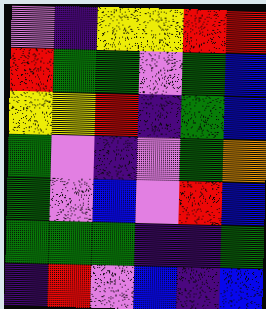[["violet", "indigo", "yellow", "yellow", "red", "red"], ["red", "green", "green", "violet", "green", "blue"], ["yellow", "yellow", "red", "indigo", "green", "blue"], ["green", "violet", "indigo", "violet", "green", "orange"], ["green", "violet", "blue", "violet", "red", "blue"], ["green", "green", "green", "indigo", "indigo", "green"], ["indigo", "red", "violet", "blue", "indigo", "blue"]]